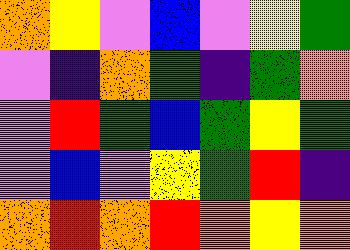[["orange", "yellow", "violet", "blue", "violet", "yellow", "green"], ["violet", "indigo", "orange", "green", "indigo", "green", "orange"], ["violet", "red", "green", "blue", "green", "yellow", "green"], ["violet", "blue", "violet", "yellow", "green", "red", "indigo"], ["orange", "red", "orange", "red", "orange", "yellow", "orange"]]